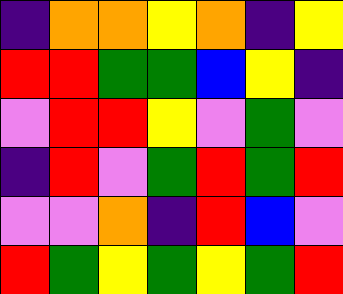[["indigo", "orange", "orange", "yellow", "orange", "indigo", "yellow"], ["red", "red", "green", "green", "blue", "yellow", "indigo"], ["violet", "red", "red", "yellow", "violet", "green", "violet"], ["indigo", "red", "violet", "green", "red", "green", "red"], ["violet", "violet", "orange", "indigo", "red", "blue", "violet"], ["red", "green", "yellow", "green", "yellow", "green", "red"]]